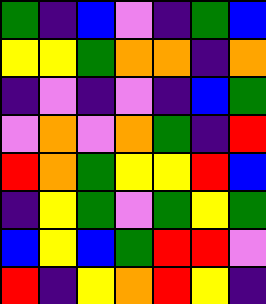[["green", "indigo", "blue", "violet", "indigo", "green", "blue"], ["yellow", "yellow", "green", "orange", "orange", "indigo", "orange"], ["indigo", "violet", "indigo", "violet", "indigo", "blue", "green"], ["violet", "orange", "violet", "orange", "green", "indigo", "red"], ["red", "orange", "green", "yellow", "yellow", "red", "blue"], ["indigo", "yellow", "green", "violet", "green", "yellow", "green"], ["blue", "yellow", "blue", "green", "red", "red", "violet"], ["red", "indigo", "yellow", "orange", "red", "yellow", "indigo"]]